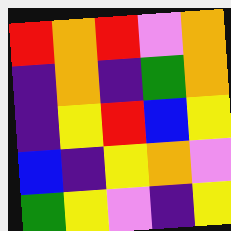[["red", "orange", "red", "violet", "orange"], ["indigo", "orange", "indigo", "green", "orange"], ["indigo", "yellow", "red", "blue", "yellow"], ["blue", "indigo", "yellow", "orange", "violet"], ["green", "yellow", "violet", "indigo", "yellow"]]